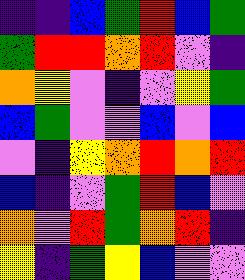[["indigo", "indigo", "blue", "green", "red", "blue", "green"], ["green", "red", "red", "orange", "red", "violet", "indigo"], ["orange", "yellow", "violet", "indigo", "violet", "yellow", "green"], ["blue", "green", "violet", "violet", "blue", "violet", "blue"], ["violet", "indigo", "yellow", "orange", "red", "orange", "red"], ["blue", "indigo", "violet", "green", "red", "blue", "violet"], ["orange", "violet", "red", "green", "orange", "red", "indigo"], ["yellow", "indigo", "green", "yellow", "blue", "violet", "violet"]]